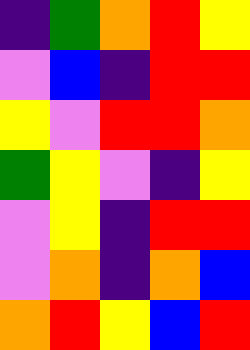[["indigo", "green", "orange", "red", "yellow"], ["violet", "blue", "indigo", "red", "red"], ["yellow", "violet", "red", "red", "orange"], ["green", "yellow", "violet", "indigo", "yellow"], ["violet", "yellow", "indigo", "red", "red"], ["violet", "orange", "indigo", "orange", "blue"], ["orange", "red", "yellow", "blue", "red"]]